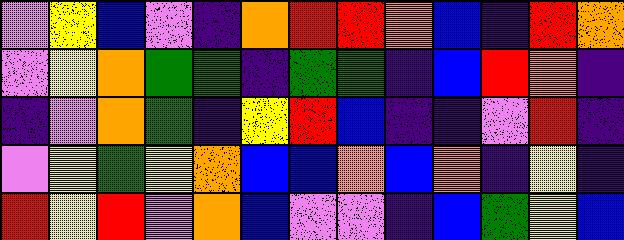[["violet", "yellow", "blue", "violet", "indigo", "orange", "red", "red", "orange", "blue", "indigo", "red", "orange"], ["violet", "yellow", "orange", "green", "green", "indigo", "green", "green", "indigo", "blue", "red", "orange", "indigo"], ["indigo", "violet", "orange", "green", "indigo", "yellow", "red", "blue", "indigo", "indigo", "violet", "red", "indigo"], ["violet", "yellow", "green", "yellow", "orange", "blue", "blue", "orange", "blue", "orange", "indigo", "yellow", "indigo"], ["red", "yellow", "red", "violet", "orange", "blue", "violet", "violet", "indigo", "blue", "green", "yellow", "blue"]]